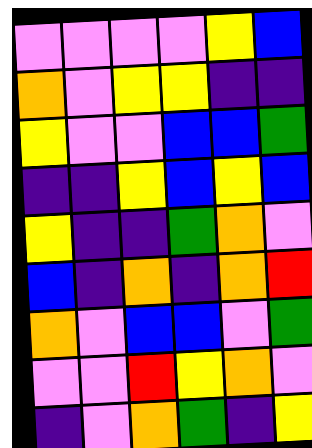[["violet", "violet", "violet", "violet", "yellow", "blue"], ["orange", "violet", "yellow", "yellow", "indigo", "indigo"], ["yellow", "violet", "violet", "blue", "blue", "green"], ["indigo", "indigo", "yellow", "blue", "yellow", "blue"], ["yellow", "indigo", "indigo", "green", "orange", "violet"], ["blue", "indigo", "orange", "indigo", "orange", "red"], ["orange", "violet", "blue", "blue", "violet", "green"], ["violet", "violet", "red", "yellow", "orange", "violet"], ["indigo", "violet", "orange", "green", "indigo", "yellow"]]